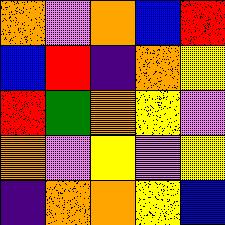[["orange", "violet", "orange", "blue", "red"], ["blue", "red", "indigo", "orange", "yellow"], ["red", "green", "orange", "yellow", "violet"], ["orange", "violet", "yellow", "violet", "yellow"], ["indigo", "orange", "orange", "yellow", "blue"]]